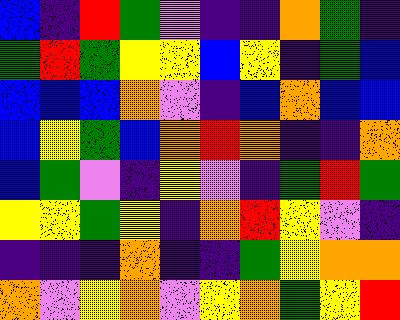[["blue", "indigo", "red", "green", "violet", "indigo", "indigo", "orange", "green", "indigo"], ["green", "red", "green", "yellow", "yellow", "blue", "yellow", "indigo", "green", "blue"], ["blue", "blue", "blue", "orange", "violet", "indigo", "blue", "orange", "blue", "blue"], ["blue", "yellow", "green", "blue", "orange", "red", "orange", "indigo", "indigo", "orange"], ["blue", "green", "violet", "indigo", "yellow", "violet", "indigo", "green", "red", "green"], ["yellow", "yellow", "green", "yellow", "indigo", "orange", "red", "yellow", "violet", "indigo"], ["indigo", "indigo", "indigo", "orange", "indigo", "indigo", "green", "yellow", "orange", "orange"], ["orange", "violet", "yellow", "orange", "violet", "yellow", "orange", "green", "yellow", "red"]]